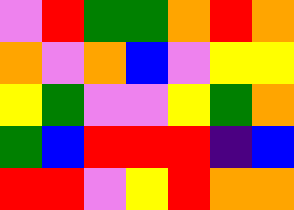[["violet", "red", "green", "green", "orange", "red", "orange"], ["orange", "violet", "orange", "blue", "violet", "yellow", "yellow"], ["yellow", "green", "violet", "violet", "yellow", "green", "orange"], ["green", "blue", "red", "red", "red", "indigo", "blue"], ["red", "red", "violet", "yellow", "red", "orange", "orange"]]